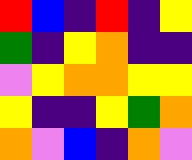[["red", "blue", "indigo", "red", "indigo", "yellow"], ["green", "indigo", "yellow", "orange", "indigo", "indigo"], ["violet", "yellow", "orange", "orange", "yellow", "yellow"], ["yellow", "indigo", "indigo", "yellow", "green", "orange"], ["orange", "violet", "blue", "indigo", "orange", "violet"]]